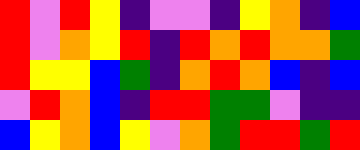[["red", "violet", "red", "yellow", "indigo", "violet", "violet", "indigo", "yellow", "orange", "indigo", "blue"], ["red", "violet", "orange", "yellow", "red", "indigo", "red", "orange", "red", "orange", "orange", "green"], ["red", "yellow", "yellow", "blue", "green", "indigo", "orange", "red", "orange", "blue", "indigo", "blue"], ["violet", "red", "orange", "blue", "indigo", "red", "red", "green", "green", "violet", "indigo", "indigo"], ["blue", "yellow", "orange", "blue", "yellow", "violet", "orange", "green", "red", "red", "green", "red"]]